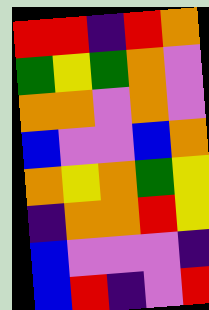[["red", "red", "indigo", "red", "orange"], ["green", "yellow", "green", "orange", "violet"], ["orange", "orange", "violet", "orange", "violet"], ["blue", "violet", "violet", "blue", "orange"], ["orange", "yellow", "orange", "green", "yellow"], ["indigo", "orange", "orange", "red", "yellow"], ["blue", "violet", "violet", "violet", "indigo"], ["blue", "red", "indigo", "violet", "red"]]